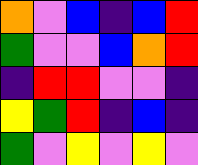[["orange", "violet", "blue", "indigo", "blue", "red"], ["green", "violet", "violet", "blue", "orange", "red"], ["indigo", "red", "red", "violet", "violet", "indigo"], ["yellow", "green", "red", "indigo", "blue", "indigo"], ["green", "violet", "yellow", "violet", "yellow", "violet"]]